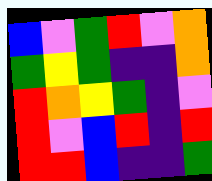[["blue", "violet", "green", "red", "violet", "orange"], ["green", "yellow", "green", "indigo", "indigo", "orange"], ["red", "orange", "yellow", "green", "indigo", "violet"], ["red", "violet", "blue", "red", "indigo", "red"], ["red", "red", "blue", "indigo", "indigo", "green"]]